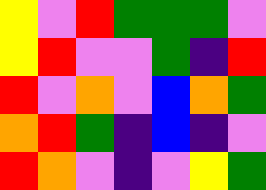[["yellow", "violet", "red", "green", "green", "green", "violet"], ["yellow", "red", "violet", "violet", "green", "indigo", "red"], ["red", "violet", "orange", "violet", "blue", "orange", "green"], ["orange", "red", "green", "indigo", "blue", "indigo", "violet"], ["red", "orange", "violet", "indigo", "violet", "yellow", "green"]]